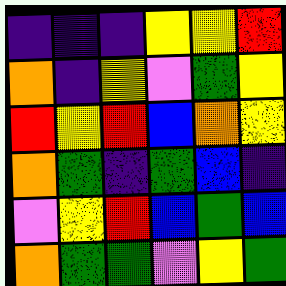[["indigo", "indigo", "indigo", "yellow", "yellow", "red"], ["orange", "indigo", "yellow", "violet", "green", "yellow"], ["red", "yellow", "red", "blue", "orange", "yellow"], ["orange", "green", "indigo", "green", "blue", "indigo"], ["violet", "yellow", "red", "blue", "green", "blue"], ["orange", "green", "green", "violet", "yellow", "green"]]